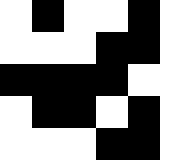[["white", "black", "white", "white", "black", "white"], ["white", "white", "white", "black", "black", "white"], ["black", "black", "black", "black", "white", "white"], ["white", "black", "black", "white", "black", "white"], ["white", "white", "white", "black", "black", "white"]]